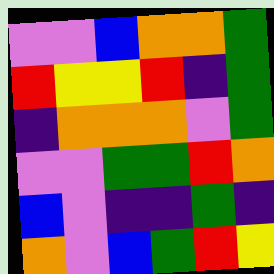[["violet", "violet", "blue", "orange", "orange", "green"], ["red", "yellow", "yellow", "red", "indigo", "green"], ["indigo", "orange", "orange", "orange", "violet", "green"], ["violet", "violet", "green", "green", "red", "orange"], ["blue", "violet", "indigo", "indigo", "green", "indigo"], ["orange", "violet", "blue", "green", "red", "yellow"]]